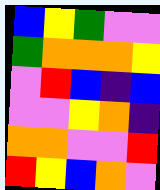[["blue", "yellow", "green", "violet", "violet"], ["green", "orange", "orange", "orange", "yellow"], ["violet", "red", "blue", "indigo", "blue"], ["violet", "violet", "yellow", "orange", "indigo"], ["orange", "orange", "violet", "violet", "red"], ["red", "yellow", "blue", "orange", "violet"]]